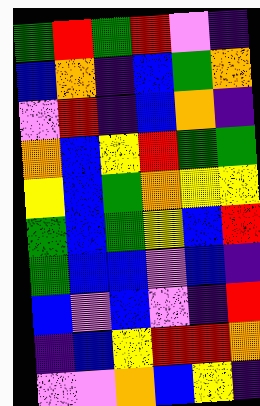[["green", "red", "green", "red", "violet", "indigo"], ["blue", "orange", "indigo", "blue", "green", "orange"], ["violet", "red", "indigo", "blue", "orange", "indigo"], ["orange", "blue", "yellow", "red", "green", "green"], ["yellow", "blue", "green", "orange", "yellow", "yellow"], ["green", "blue", "green", "yellow", "blue", "red"], ["green", "blue", "blue", "violet", "blue", "indigo"], ["blue", "violet", "blue", "violet", "indigo", "red"], ["indigo", "blue", "yellow", "red", "red", "orange"], ["violet", "violet", "orange", "blue", "yellow", "indigo"]]